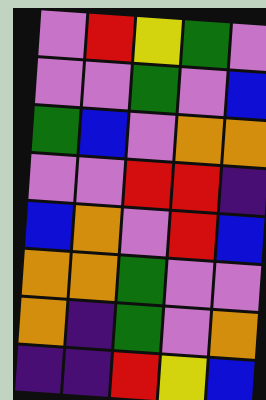[["violet", "red", "yellow", "green", "violet"], ["violet", "violet", "green", "violet", "blue"], ["green", "blue", "violet", "orange", "orange"], ["violet", "violet", "red", "red", "indigo"], ["blue", "orange", "violet", "red", "blue"], ["orange", "orange", "green", "violet", "violet"], ["orange", "indigo", "green", "violet", "orange"], ["indigo", "indigo", "red", "yellow", "blue"]]